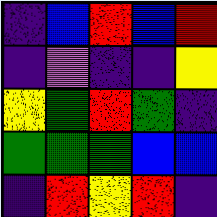[["indigo", "blue", "red", "blue", "red"], ["indigo", "violet", "indigo", "indigo", "yellow"], ["yellow", "green", "red", "green", "indigo"], ["green", "green", "green", "blue", "blue"], ["indigo", "red", "yellow", "red", "indigo"]]